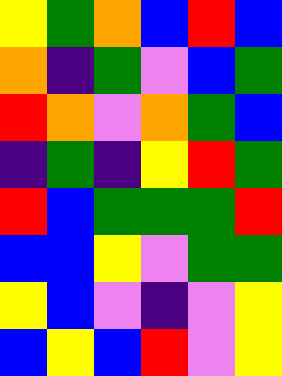[["yellow", "green", "orange", "blue", "red", "blue"], ["orange", "indigo", "green", "violet", "blue", "green"], ["red", "orange", "violet", "orange", "green", "blue"], ["indigo", "green", "indigo", "yellow", "red", "green"], ["red", "blue", "green", "green", "green", "red"], ["blue", "blue", "yellow", "violet", "green", "green"], ["yellow", "blue", "violet", "indigo", "violet", "yellow"], ["blue", "yellow", "blue", "red", "violet", "yellow"]]